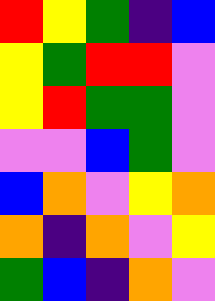[["red", "yellow", "green", "indigo", "blue"], ["yellow", "green", "red", "red", "violet"], ["yellow", "red", "green", "green", "violet"], ["violet", "violet", "blue", "green", "violet"], ["blue", "orange", "violet", "yellow", "orange"], ["orange", "indigo", "orange", "violet", "yellow"], ["green", "blue", "indigo", "orange", "violet"]]